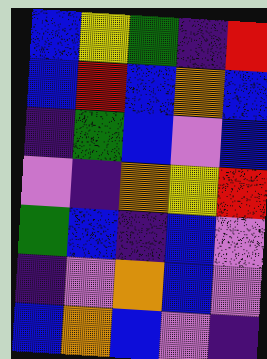[["blue", "yellow", "green", "indigo", "red"], ["blue", "red", "blue", "orange", "blue"], ["indigo", "green", "blue", "violet", "blue"], ["violet", "indigo", "orange", "yellow", "red"], ["green", "blue", "indigo", "blue", "violet"], ["indigo", "violet", "orange", "blue", "violet"], ["blue", "orange", "blue", "violet", "indigo"]]